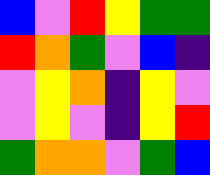[["blue", "violet", "red", "yellow", "green", "green"], ["red", "orange", "green", "violet", "blue", "indigo"], ["violet", "yellow", "orange", "indigo", "yellow", "violet"], ["violet", "yellow", "violet", "indigo", "yellow", "red"], ["green", "orange", "orange", "violet", "green", "blue"]]